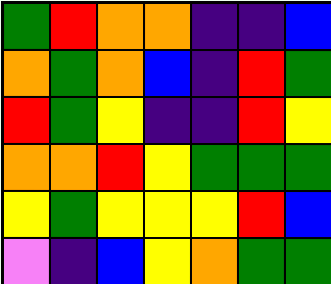[["green", "red", "orange", "orange", "indigo", "indigo", "blue"], ["orange", "green", "orange", "blue", "indigo", "red", "green"], ["red", "green", "yellow", "indigo", "indigo", "red", "yellow"], ["orange", "orange", "red", "yellow", "green", "green", "green"], ["yellow", "green", "yellow", "yellow", "yellow", "red", "blue"], ["violet", "indigo", "blue", "yellow", "orange", "green", "green"]]